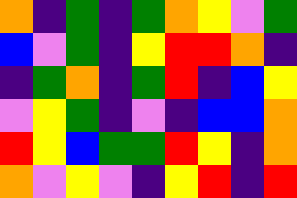[["orange", "indigo", "green", "indigo", "green", "orange", "yellow", "violet", "green"], ["blue", "violet", "green", "indigo", "yellow", "red", "red", "orange", "indigo"], ["indigo", "green", "orange", "indigo", "green", "red", "indigo", "blue", "yellow"], ["violet", "yellow", "green", "indigo", "violet", "indigo", "blue", "blue", "orange"], ["red", "yellow", "blue", "green", "green", "red", "yellow", "indigo", "orange"], ["orange", "violet", "yellow", "violet", "indigo", "yellow", "red", "indigo", "red"]]